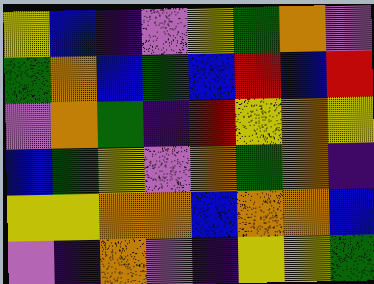[["yellow", "blue", "indigo", "violet", "yellow", "green", "orange", "violet"], ["green", "orange", "blue", "green", "blue", "red", "blue", "red"], ["violet", "orange", "green", "indigo", "red", "yellow", "orange", "yellow"], ["blue", "green", "yellow", "violet", "orange", "green", "orange", "indigo"], ["yellow", "yellow", "orange", "orange", "blue", "orange", "orange", "blue"], ["violet", "indigo", "orange", "violet", "indigo", "yellow", "yellow", "green"]]